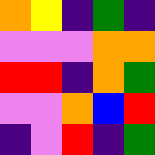[["orange", "yellow", "indigo", "green", "indigo"], ["violet", "violet", "violet", "orange", "orange"], ["red", "red", "indigo", "orange", "green"], ["violet", "violet", "orange", "blue", "red"], ["indigo", "violet", "red", "indigo", "green"]]